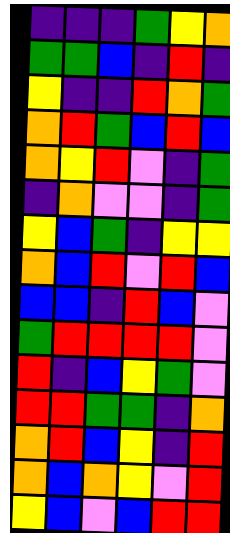[["indigo", "indigo", "indigo", "green", "yellow", "orange"], ["green", "green", "blue", "indigo", "red", "indigo"], ["yellow", "indigo", "indigo", "red", "orange", "green"], ["orange", "red", "green", "blue", "red", "blue"], ["orange", "yellow", "red", "violet", "indigo", "green"], ["indigo", "orange", "violet", "violet", "indigo", "green"], ["yellow", "blue", "green", "indigo", "yellow", "yellow"], ["orange", "blue", "red", "violet", "red", "blue"], ["blue", "blue", "indigo", "red", "blue", "violet"], ["green", "red", "red", "red", "red", "violet"], ["red", "indigo", "blue", "yellow", "green", "violet"], ["red", "red", "green", "green", "indigo", "orange"], ["orange", "red", "blue", "yellow", "indigo", "red"], ["orange", "blue", "orange", "yellow", "violet", "red"], ["yellow", "blue", "violet", "blue", "red", "red"]]